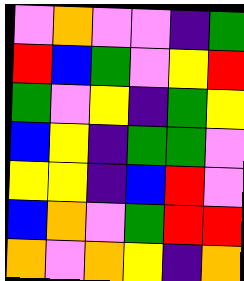[["violet", "orange", "violet", "violet", "indigo", "green"], ["red", "blue", "green", "violet", "yellow", "red"], ["green", "violet", "yellow", "indigo", "green", "yellow"], ["blue", "yellow", "indigo", "green", "green", "violet"], ["yellow", "yellow", "indigo", "blue", "red", "violet"], ["blue", "orange", "violet", "green", "red", "red"], ["orange", "violet", "orange", "yellow", "indigo", "orange"]]